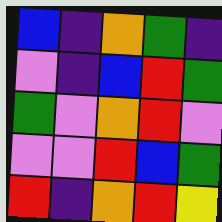[["blue", "indigo", "orange", "green", "indigo"], ["violet", "indigo", "blue", "red", "green"], ["green", "violet", "orange", "red", "violet"], ["violet", "violet", "red", "blue", "green"], ["red", "indigo", "orange", "red", "yellow"]]